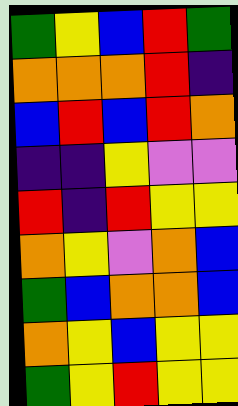[["green", "yellow", "blue", "red", "green"], ["orange", "orange", "orange", "red", "indigo"], ["blue", "red", "blue", "red", "orange"], ["indigo", "indigo", "yellow", "violet", "violet"], ["red", "indigo", "red", "yellow", "yellow"], ["orange", "yellow", "violet", "orange", "blue"], ["green", "blue", "orange", "orange", "blue"], ["orange", "yellow", "blue", "yellow", "yellow"], ["green", "yellow", "red", "yellow", "yellow"]]